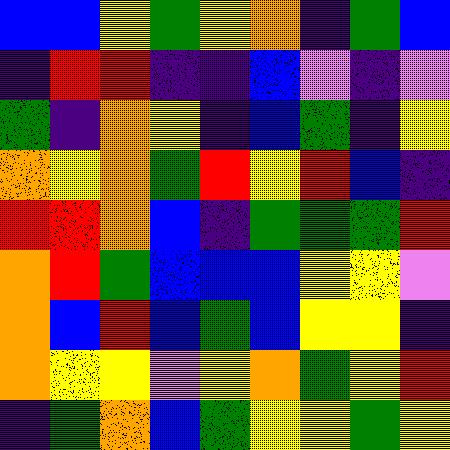[["blue", "blue", "yellow", "green", "yellow", "orange", "indigo", "green", "blue"], ["indigo", "red", "red", "indigo", "indigo", "blue", "violet", "indigo", "violet"], ["green", "indigo", "orange", "yellow", "indigo", "blue", "green", "indigo", "yellow"], ["orange", "yellow", "orange", "green", "red", "yellow", "red", "blue", "indigo"], ["red", "red", "orange", "blue", "indigo", "green", "green", "green", "red"], ["orange", "red", "green", "blue", "blue", "blue", "yellow", "yellow", "violet"], ["orange", "blue", "red", "blue", "green", "blue", "yellow", "yellow", "indigo"], ["orange", "yellow", "yellow", "violet", "yellow", "orange", "green", "yellow", "red"], ["indigo", "green", "orange", "blue", "green", "yellow", "yellow", "green", "yellow"]]